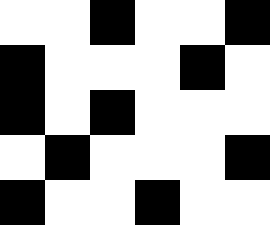[["white", "white", "black", "white", "white", "black"], ["black", "white", "white", "white", "black", "white"], ["black", "white", "black", "white", "white", "white"], ["white", "black", "white", "white", "white", "black"], ["black", "white", "white", "black", "white", "white"]]